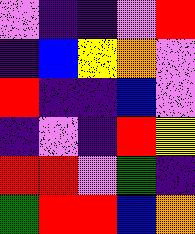[["violet", "indigo", "indigo", "violet", "red"], ["indigo", "blue", "yellow", "orange", "violet"], ["red", "indigo", "indigo", "blue", "violet"], ["indigo", "violet", "indigo", "red", "yellow"], ["red", "red", "violet", "green", "indigo"], ["green", "red", "red", "blue", "orange"]]